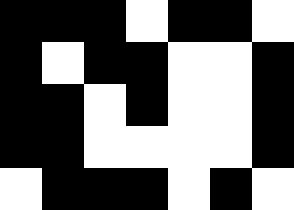[["black", "black", "black", "white", "black", "black", "white"], ["black", "white", "black", "black", "white", "white", "black"], ["black", "black", "white", "black", "white", "white", "black"], ["black", "black", "white", "white", "white", "white", "black"], ["white", "black", "black", "black", "white", "black", "white"]]